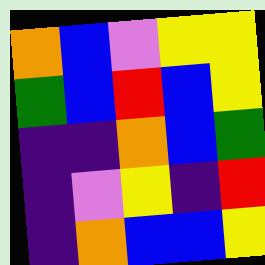[["orange", "blue", "violet", "yellow", "yellow"], ["green", "blue", "red", "blue", "yellow"], ["indigo", "indigo", "orange", "blue", "green"], ["indigo", "violet", "yellow", "indigo", "red"], ["indigo", "orange", "blue", "blue", "yellow"]]